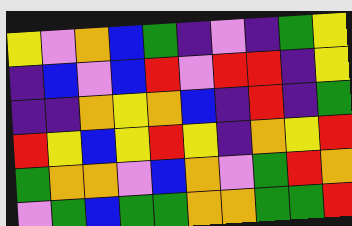[["yellow", "violet", "orange", "blue", "green", "indigo", "violet", "indigo", "green", "yellow"], ["indigo", "blue", "violet", "blue", "red", "violet", "red", "red", "indigo", "yellow"], ["indigo", "indigo", "orange", "yellow", "orange", "blue", "indigo", "red", "indigo", "green"], ["red", "yellow", "blue", "yellow", "red", "yellow", "indigo", "orange", "yellow", "red"], ["green", "orange", "orange", "violet", "blue", "orange", "violet", "green", "red", "orange"], ["violet", "green", "blue", "green", "green", "orange", "orange", "green", "green", "red"]]